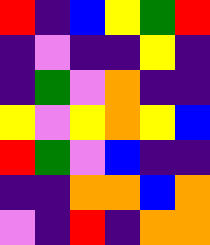[["red", "indigo", "blue", "yellow", "green", "red"], ["indigo", "violet", "indigo", "indigo", "yellow", "indigo"], ["indigo", "green", "violet", "orange", "indigo", "indigo"], ["yellow", "violet", "yellow", "orange", "yellow", "blue"], ["red", "green", "violet", "blue", "indigo", "indigo"], ["indigo", "indigo", "orange", "orange", "blue", "orange"], ["violet", "indigo", "red", "indigo", "orange", "orange"]]